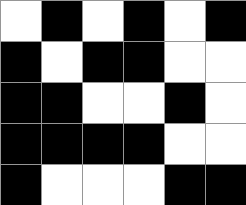[["white", "black", "white", "black", "white", "black"], ["black", "white", "black", "black", "white", "white"], ["black", "black", "white", "white", "black", "white"], ["black", "black", "black", "black", "white", "white"], ["black", "white", "white", "white", "black", "black"]]